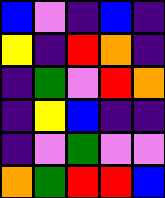[["blue", "violet", "indigo", "blue", "indigo"], ["yellow", "indigo", "red", "orange", "indigo"], ["indigo", "green", "violet", "red", "orange"], ["indigo", "yellow", "blue", "indigo", "indigo"], ["indigo", "violet", "green", "violet", "violet"], ["orange", "green", "red", "red", "blue"]]